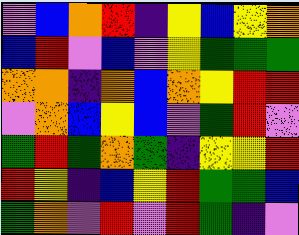[["violet", "blue", "orange", "red", "indigo", "yellow", "blue", "yellow", "orange"], ["blue", "red", "violet", "blue", "violet", "yellow", "green", "green", "green"], ["orange", "orange", "indigo", "orange", "blue", "orange", "yellow", "red", "red"], ["violet", "orange", "blue", "yellow", "blue", "violet", "green", "red", "violet"], ["green", "red", "green", "orange", "green", "indigo", "yellow", "yellow", "red"], ["red", "yellow", "indigo", "blue", "yellow", "red", "green", "green", "blue"], ["green", "orange", "violet", "red", "violet", "red", "green", "indigo", "violet"]]